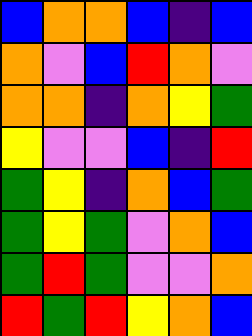[["blue", "orange", "orange", "blue", "indigo", "blue"], ["orange", "violet", "blue", "red", "orange", "violet"], ["orange", "orange", "indigo", "orange", "yellow", "green"], ["yellow", "violet", "violet", "blue", "indigo", "red"], ["green", "yellow", "indigo", "orange", "blue", "green"], ["green", "yellow", "green", "violet", "orange", "blue"], ["green", "red", "green", "violet", "violet", "orange"], ["red", "green", "red", "yellow", "orange", "blue"]]